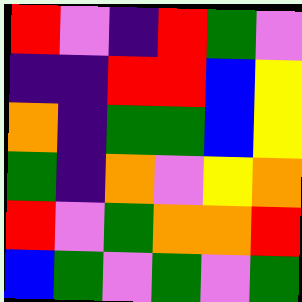[["red", "violet", "indigo", "red", "green", "violet"], ["indigo", "indigo", "red", "red", "blue", "yellow"], ["orange", "indigo", "green", "green", "blue", "yellow"], ["green", "indigo", "orange", "violet", "yellow", "orange"], ["red", "violet", "green", "orange", "orange", "red"], ["blue", "green", "violet", "green", "violet", "green"]]